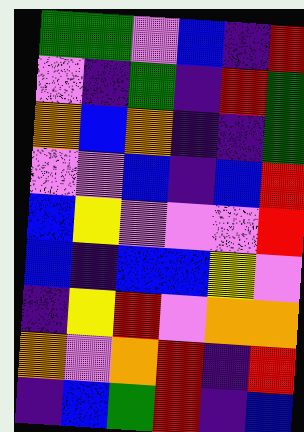[["green", "green", "violet", "blue", "indigo", "red"], ["violet", "indigo", "green", "indigo", "red", "green"], ["orange", "blue", "orange", "indigo", "indigo", "green"], ["violet", "violet", "blue", "indigo", "blue", "red"], ["blue", "yellow", "violet", "violet", "violet", "red"], ["blue", "indigo", "blue", "blue", "yellow", "violet"], ["indigo", "yellow", "red", "violet", "orange", "orange"], ["orange", "violet", "orange", "red", "indigo", "red"], ["indigo", "blue", "green", "red", "indigo", "blue"]]